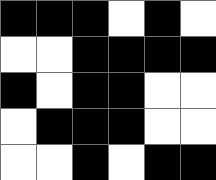[["black", "black", "black", "white", "black", "white"], ["white", "white", "black", "black", "black", "black"], ["black", "white", "black", "black", "white", "white"], ["white", "black", "black", "black", "white", "white"], ["white", "white", "black", "white", "black", "black"]]